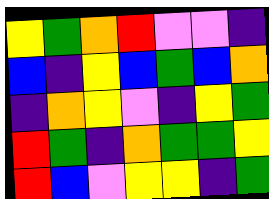[["yellow", "green", "orange", "red", "violet", "violet", "indigo"], ["blue", "indigo", "yellow", "blue", "green", "blue", "orange"], ["indigo", "orange", "yellow", "violet", "indigo", "yellow", "green"], ["red", "green", "indigo", "orange", "green", "green", "yellow"], ["red", "blue", "violet", "yellow", "yellow", "indigo", "green"]]